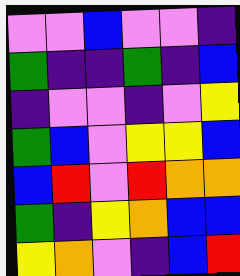[["violet", "violet", "blue", "violet", "violet", "indigo"], ["green", "indigo", "indigo", "green", "indigo", "blue"], ["indigo", "violet", "violet", "indigo", "violet", "yellow"], ["green", "blue", "violet", "yellow", "yellow", "blue"], ["blue", "red", "violet", "red", "orange", "orange"], ["green", "indigo", "yellow", "orange", "blue", "blue"], ["yellow", "orange", "violet", "indigo", "blue", "red"]]